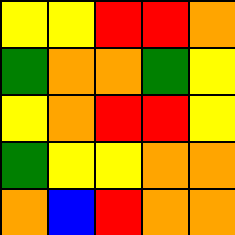[["yellow", "yellow", "red", "red", "orange"], ["green", "orange", "orange", "green", "yellow"], ["yellow", "orange", "red", "red", "yellow"], ["green", "yellow", "yellow", "orange", "orange"], ["orange", "blue", "red", "orange", "orange"]]